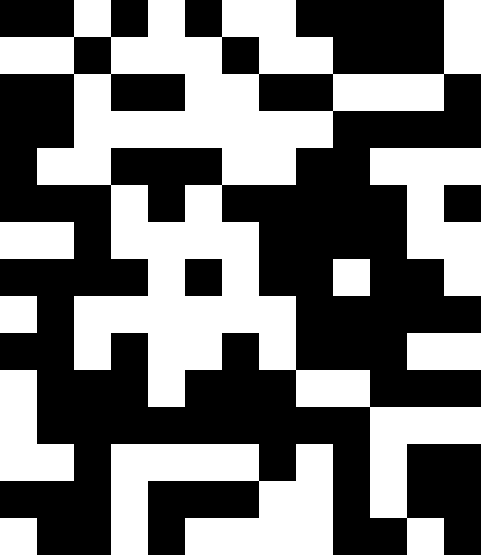[["black", "black", "white", "black", "white", "black", "white", "white", "black", "black", "black", "black", "white"], ["white", "white", "black", "white", "white", "white", "black", "white", "white", "black", "black", "black", "white"], ["black", "black", "white", "black", "black", "white", "white", "black", "black", "white", "white", "white", "black"], ["black", "black", "white", "white", "white", "white", "white", "white", "white", "black", "black", "black", "black"], ["black", "white", "white", "black", "black", "black", "white", "white", "black", "black", "white", "white", "white"], ["black", "black", "black", "white", "black", "white", "black", "black", "black", "black", "black", "white", "black"], ["white", "white", "black", "white", "white", "white", "white", "black", "black", "black", "black", "white", "white"], ["black", "black", "black", "black", "white", "black", "white", "black", "black", "white", "black", "black", "white"], ["white", "black", "white", "white", "white", "white", "white", "white", "black", "black", "black", "black", "black"], ["black", "black", "white", "black", "white", "white", "black", "white", "black", "black", "black", "white", "white"], ["white", "black", "black", "black", "white", "black", "black", "black", "white", "white", "black", "black", "black"], ["white", "black", "black", "black", "black", "black", "black", "black", "black", "black", "white", "white", "white"], ["white", "white", "black", "white", "white", "white", "white", "black", "white", "black", "white", "black", "black"], ["black", "black", "black", "white", "black", "black", "black", "white", "white", "black", "white", "black", "black"], ["white", "black", "black", "white", "black", "white", "white", "white", "white", "black", "black", "white", "black"]]